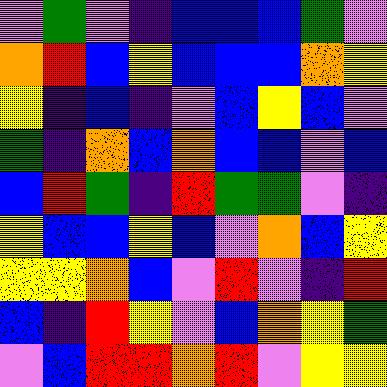[["violet", "green", "violet", "indigo", "blue", "blue", "blue", "green", "violet"], ["orange", "red", "blue", "yellow", "blue", "blue", "blue", "orange", "yellow"], ["yellow", "indigo", "blue", "indigo", "violet", "blue", "yellow", "blue", "violet"], ["green", "indigo", "orange", "blue", "orange", "blue", "blue", "violet", "blue"], ["blue", "red", "green", "indigo", "red", "green", "green", "violet", "indigo"], ["yellow", "blue", "blue", "yellow", "blue", "violet", "orange", "blue", "yellow"], ["yellow", "yellow", "orange", "blue", "violet", "red", "violet", "indigo", "red"], ["blue", "indigo", "red", "yellow", "violet", "blue", "orange", "yellow", "green"], ["violet", "blue", "red", "red", "orange", "red", "violet", "yellow", "yellow"]]